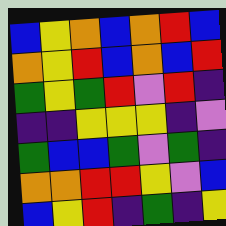[["blue", "yellow", "orange", "blue", "orange", "red", "blue"], ["orange", "yellow", "red", "blue", "orange", "blue", "red"], ["green", "yellow", "green", "red", "violet", "red", "indigo"], ["indigo", "indigo", "yellow", "yellow", "yellow", "indigo", "violet"], ["green", "blue", "blue", "green", "violet", "green", "indigo"], ["orange", "orange", "red", "red", "yellow", "violet", "blue"], ["blue", "yellow", "red", "indigo", "green", "indigo", "yellow"]]